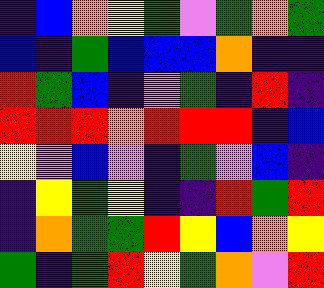[["indigo", "blue", "orange", "yellow", "green", "violet", "green", "orange", "green"], ["blue", "indigo", "green", "blue", "blue", "blue", "orange", "indigo", "indigo"], ["red", "green", "blue", "indigo", "violet", "green", "indigo", "red", "indigo"], ["red", "red", "red", "orange", "red", "red", "red", "indigo", "blue"], ["yellow", "violet", "blue", "violet", "indigo", "green", "violet", "blue", "indigo"], ["indigo", "yellow", "green", "yellow", "indigo", "indigo", "red", "green", "red"], ["indigo", "orange", "green", "green", "red", "yellow", "blue", "orange", "yellow"], ["green", "indigo", "green", "red", "yellow", "green", "orange", "violet", "red"]]